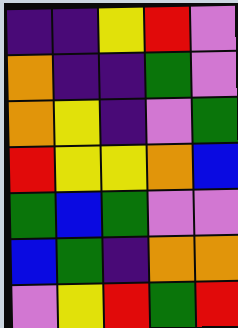[["indigo", "indigo", "yellow", "red", "violet"], ["orange", "indigo", "indigo", "green", "violet"], ["orange", "yellow", "indigo", "violet", "green"], ["red", "yellow", "yellow", "orange", "blue"], ["green", "blue", "green", "violet", "violet"], ["blue", "green", "indigo", "orange", "orange"], ["violet", "yellow", "red", "green", "red"]]